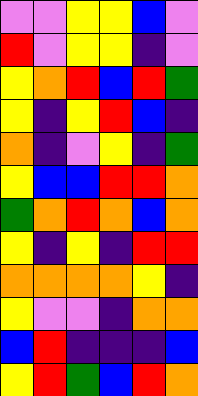[["violet", "violet", "yellow", "yellow", "blue", "violet"], ["red", "violet", "yellow", "yellow", "indigo", "violet"], ["yellow", "orange", "red", "blue", "red", "green"], ["yellow", "indigo", "yellow", "red", "blue", "indigo"], ["orange", "indigo", "violet", "yellow", "indigo", "green"], ["yellow", "blue", "blue", "red", "red", "orange"], ["green", "orange", "red", "orange", "blue", "orange"], ["yellow", "indigo", "yellow", "indigo", "red", "red"], ["orange", "orange", "orange", "orange", "yellow", "indigo"], ["yellow", "violet", "violet", "indigo", "orange", "orange"], ["blue", "red", "indigo", "indigo", "indigo", "blue"], ["yellow", "red", "green", "blue", "red", "orange"]]